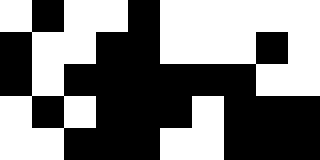[["white", "black", "white", "white", "black", "white", "white", "white", "white", "white"], ["black", "white", "white", "black", "black", "white", "white", "white", "black", "white"], ["black", "white", "black", "black", "black", "black", "black", "black", "white", "white"], ["white", "black", "white", "black", "black", "black", "white", "black", "black", "black"], ["white", "white", "black", "black", "black", "white", "white", "black", "black", "black"]]